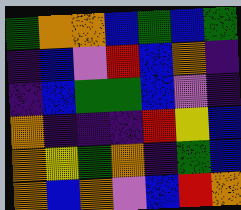[["green", "orange", "orange", "blue", "green", "blue", "green"], ["indigo", "blue", "violet", "red", "blue", "orange", "indigo"], ["indigo", "blue", "green", "green", "blue", "violet", "indigo"], ["orange", "indigo", "indigo", "indigo", "red", "yellow", "blue"], ["orange", "yellow", "green", "orange", "indigo", "green", "blue"], ["orange", "blue", "orange", "violet", "blue", "red", "orange"]]